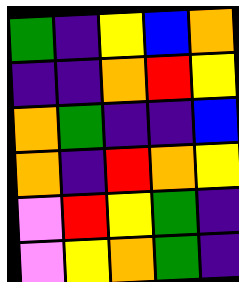[["green", "indigo", "yellow", "blue", "orange"], ["indigo", "indigo", "orange", "red", "yellow"], ["orange", "green", "indigo", "indigo", "blue"], ["orange", "indigo", "red", "orange", "yellow"], ["violet", "red", "yellow", "green", "indigo"], ["violet", "yellow", "orange", "green", "indigo"]]